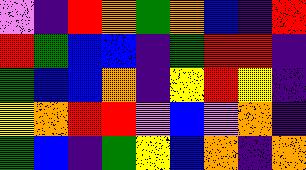[["violet", "indigo", "red", "orange", "green", "orange", "blue", "indigo", "red"], ["red", "green", "blue", "blue", "indigo", "green", "red", "red", "indigo"], ["green", "blue", "blue", "orange", "indigo", "yellow", "red", "yellow", "indigo"], ["yellow", "orange", "red", "red", "violet", "blue", "violet", "orange", "indigo"], ["green", "blue", "indigo", "green", "yellow", "blue", "orange", "indigo", "orange"]]